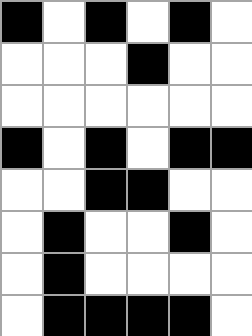[["black", "white", "black", "white", "black", "white"], ["white", "white", "white", "black", "white", "white"], ["white", "white", "white", "white", "white", "white"], ["black", "white", "black", "white", "black", "black"], ["white", "white", "black", "black", "white", "white"], ["white", "black", "white", "white", "black", "white"], ["white", "black", "white", "white", "white", "white"], ["white", "black", "black", "black", "black", "white"]]